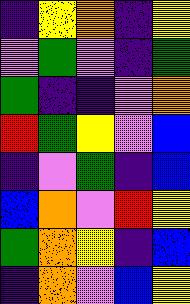[["indigo", "yellow", "orange", "indigo", "yellow"], ["violet", "green", "violet", "indigo", "green"], ["green", "indigo", "indigo", "violet", "orange"], ["red", "green", "yellow", "violet", "blue"], ["indigo", "violet", "green", "indigo", "blue"], ["blue", "orange", "violet", "red", "yellow"], ["green", "orange", "yellow", "indigo", "blue"], ["indigo", "orange", "violet", "blue", "yellow"]]